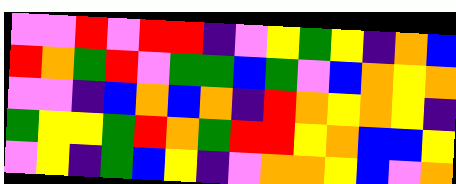[["violet", "violet", "red", "violet", "red", "red", "indigo", "violet", "yellow", "green", "yellow", "indigo", "orange", "blue"], ["red", "orange", "green", "red", "violet", "green", "green", "blue", "green", "violet", "blue", "orange", "yellow", "orange"], ["violet", "violet", "indigo", "blue", "orange", "blue", "orange", "indigo", "red", "orange", "yellow", "orange", "yellow", "indigo"], ["green", "yellow", "yellow", "green", "red", "orange", "green", "red", "red", "yellow", "orange", "blue", "blue", "yellow"], ["violet", "yellow", "indigo", "green", "blue", "yellow", "indigo", "violet", "orange", "orange", "yellow", "blue", "violet", "orange"]]